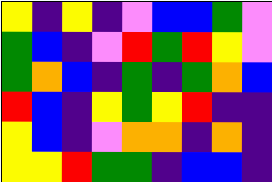[["yellow", "indigo", "yellow", "indigo", "violet", "blue", "blue", "green", "violet"], ["green", "blue", "indigo", "violet", "red", "green", "red", "yellow", "violet"], ["green", "orange", "blue", "indigo", "green", "indigo", "green", "orange", "blue"], ["red", "blue", "indigo", "yellow", "green", "yellow", "red", "indigo", "indigo"], ["yellow", "blue", "indigo", "violet", "orange", "orange", "indigo", "orange", "indigo"], ["yellow", "yellow", "red", "green", "green", "indigo", "blue", "blue", "indigo"]]